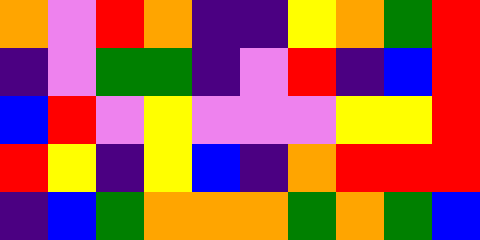[["orange", "violet", "red", "orange", "indigo", "indigo", "yellow", "orange", "green", "red"], ["indigo", "violet", "green", "green", "indigo", "violet", "red", "indigo", "blue", "red"], ["blue", "red", "violet", "yellow", "violet", "violet", "violet", "yellow", "yellow", "red"], ["red", "yellow", "indigo", "yellow", "blue", "indigo", "orange", "red", "red", "red"], ["indigo", "blue", "green", "orange", "orange", "orange", "green", "orange", "green", "blue"]]